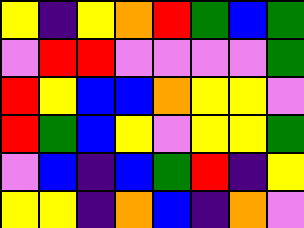[["yellow", "indigo", "yellow", "orange", "red", "green", "blue", "green"], ["violet", "red", "red", "violet", "violet", "violet", "violet", "green"], ["red", "yellow", "blue", "blue", "orange", "yellow", "yellow", "violet"], ["red", "green", "blue", "yellow", "violet", "yellow", "yellow", "green"], ["violet", "blue", "indigo", "blue", "green", "red", "indigo", "yellow"], ["yellow", "yellow", "indigo", "orange", "blue", "indigo", "orange", "violet"]]